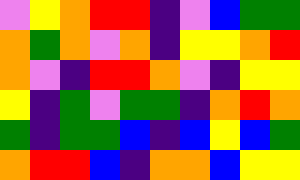[["violet", "yellow", "orange", "red", "red", "indigo", "violet", "blue", "green", "green"], ["orange", "green", "orange", "violet", "orange", "indigo", "yellow", "yellow", "orange", "red"], ["orange", "violet", "indigo", "red", "red", "orange", "violet", "indigo", "yellow", "yellow"], ["yellow", "indigo", "green", "violet", "green", "green", "indigo", "orange", "red", "orange"], ["green", "indigo", "green", "green", "blue", "indigo", "blue", "yellow", "blue", "green"], ["orange", "red", "red", "blue", "indigo", "orange", "orange", "blue", "yellow", "yellow"]]